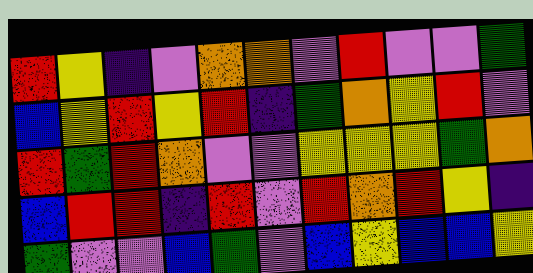[["red", "yellow", "indigo", "violet", "orange", "orange", "violet", "red", "violet", "violet", "green"], ["blue", "yellow", "red", "yellow", "red", "indigo", "green", "orange", "yellow", "red", "violet"], ["red", "green", "red", "orange", "violet", "violet", "yellow", "yellow", "yellow", "green", "orange"], ["blue", "red", "red", "indigo", "red", "violet", "red", "orange", "red", "yellow", "indigo"], ["green", "violet", "violet", "blue", "green", "violet", "blue", "yellow", "blue", "blue", "yellow"]]